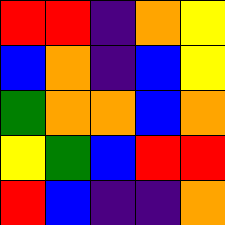[["red", "red", "indigo", "orange", "yellow"], ["blue", "orange", "indigo", "blue", "yellow"], ["green", "orange", "orange", "blue", "orange"], ["yellow", "green", "blue", "red", "red"], ["red", "blue", "indigo", "indigo", "orange"]]